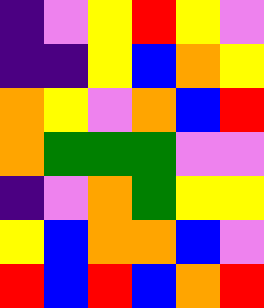[["indigo", "violet", "yellow", "red", "yellow", "violet"], ["indigo", "indigo", "yellow", "blue", "orange", "yellow"], ["orange", "yellow", "violet", "orange", "blue", "red"], ["orange", "green", "green", "green", "violet", "violet"], ["indigo", "violet", "orange", "green", "yellow", "yellow"], ["yellow", "blue", "orange", "orange", "blue", "violet"], ["red", "blue", "red", "blue", "orange", "red"]]